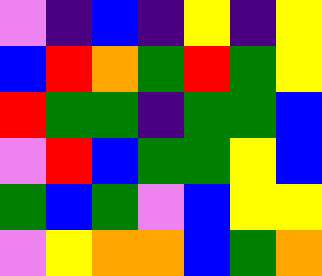[["violet", "indigo", "blue", "indigo", "yellow", "indigo", "yellow"], ["blue", "red", "orange", "green", "red", "green", "yellow"], ["red", "green", "green", "indigo", "green", "green", "blue"], ["violet", "red", "blue", "green", "green", "yellow", "blue"], ["green", "blue", "green", "violet", "blue", "yellow", "yellow"], ["violet", "yellow", "orange", "orange", "blue", "green", "orange"]]